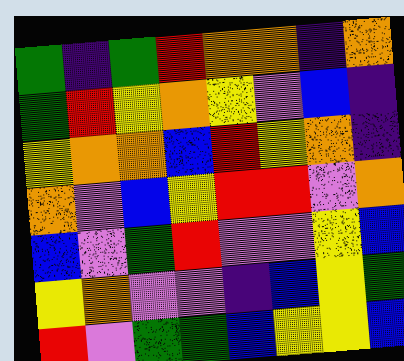[["green", "indigo", "green", "red", "orange", "orange", "indigo", "orange"], ["green", "red", "yellow", "orange", "yellow", "violet", "blue", "indigo"], ["yellow", "orange", "orange", "blue", "red", "yellow", "orange", "indigo"], ["orange", "violet", "blue", "yellow", "red", "red", "violet", "orange"], ["blue", "violet", "green", "red", "violet", "violet", "yellow", "blue"], ["yellow", "orange", "violet", "violet", "indigo", "blue", "yellow", "green"], ["red", "violet", "green", "green", "blue", "yellow", "yellow", "blue"]]